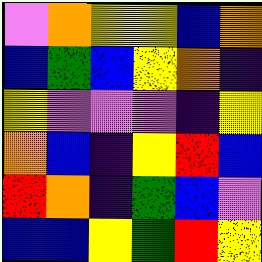[["violet", "orange", "yellow", "yellow", "blue", "orange"], ["blue", "green", "blue", "yellow", "orange", "indigo"], ["yellow", "violet", "violet", "violet", "indigo", "yellow"], ["orange", "blue", "indigo", "yellow", "red", "blue"], ["red", "orange", "indigo", "green", "blue", "violet"], ["blue", "blue", "yellow", "green", "red", "yellow"]]